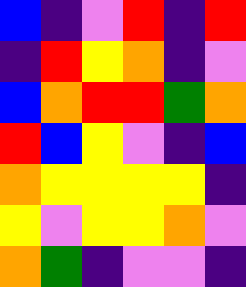[["blue", "indigo", "violet", "red", "indigo", "red"], ["indigo", "red", "yellow", "orange", "indigo", "violet"], ["blue", "orange", "red", "red", "green", "orange"], ["red", "blue", "yellow", "violet", "indigo", "blue"], ["orange", "yellow", "yellow", "yellow", "yellow", "indigo"], ["yellow", "violet", "yellow", "yellow", "orange", "violet"], ["orange", "green", "indigo", "violet", "violet", "indigo"]]